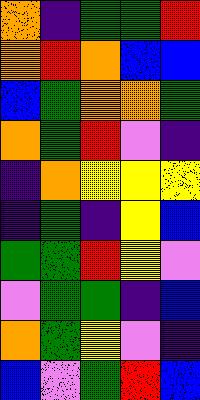[["orange", "indigo", "green", "green", "red"], ["orange", "red", "orange", "blue", "blue"], ["blue", "green", "orange", "orange", "green"], ["orange", "green", "red", "violet", "indigo"], ["indigo", "orange", "yellow", "yellow", "yellow"], ["indigo", "green", "indigo", "yellow", "blue"], ["green", "green", "red", "yellow", "violet"], ["violet", "green", "green", "indigo", "blue"], ["orange", "green", "yellow", "violet", "indigo"], ["blue", "violet", "green", "red", "blue"]]